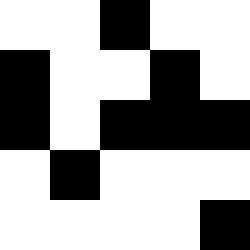[["white", "white", "black", "white", "white"], ["black", "white", "white", "black", "white"], ["black", "white", "black", "black", "black"], ["white", "black", "white", "white", "white"], ["white", "white", "white", "white", "black"]]